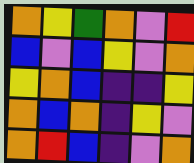[["orange", "yellow", "green", "orange", "violet", "red"], ["blue", "violet", "blue", "yellow", "violet", "orange"], ["yellow", "orange", "blue", "indigo", "indigo", "yellow"], ["orange", "blue", "orange", "indigo", "yellow", "violet"], ["orange", "red", "blue", "indigo", "violet", "orange"]]